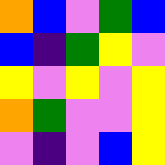[["orange", "blue", "violet", "green", "blue"], ["blue", "indigo", "green", "yellow", "violet"], ["yellow", "violet", "yellow", "violet", "yellow"], ["orange", "green", "violet", "violet", "yellow"], ["violet", "indigo", "violet", "blue", "yellow"]]